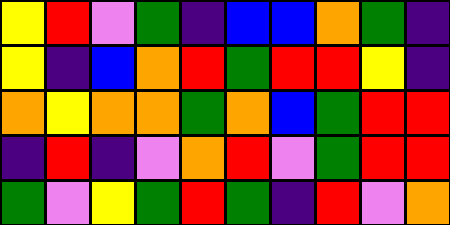[["yellow", "red", "violet", "green", "indigo", "blue", "blue", "orange", "green", "indigo"], ["yellow", "indigo", "blue", "orange", "red", "green", "red", "red", "yellow", "indigo"], ["orange", "yellow", "orange", "orange", "green", "orange", "blue", "green", "red", "red"], ["indigo", "red", "indigo", "violet", "orange", "red", "violet", "green", "red", "red"], ["green", "violet", "yellow", "green", "red", "green", "indigo", "red", "violet", "orange"]]